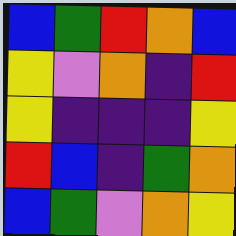[["blue", "green", "red", "orange", "blue"], ["yellow", "violet", "orange", "indigo", "red"], ["yellow", "indigo", "indigo", "indigo", "yellow"], ["red", "blue", "indigo", "green", "orange"], ["blue", "green", "violet", "orange", "yellow"]]